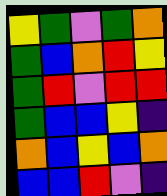[["yellow", "green", "violet", "green", "orange"], ["green", "blue", "orange", "red", "yellow"], ["green", "red", "violet", "red", "red"], ["green", "blue", "blue", "yellow", "indigo"], ["orange", "blue", "yellow", "blue", "orange"], ["blue", "blue", "red", "violet", "indigo"]]